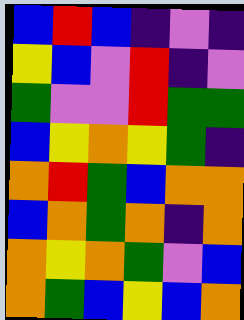[["blue", "red", "blue", "indigo", "violet", "indigo"], ["yellow", "blue", "violet", "red", "indigo", "violet"], ["green", "violet", "violet", "red", "green", "green"], ["blue", "yellow", "orange", "yellow", "green", "indigo"], ["orange", "red", "green", "blue", "orange", "orange"], ["blue", "orange", "green", "orange", "indigo", "orange"], ["orange", "yellow", "orange", "green", "violet", "blue"], ["orange", "green", "blue", "yellow", "blue", "orange"]]